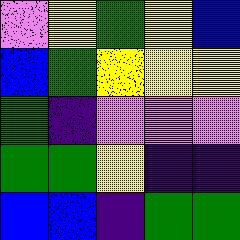[["violet", "yellow", "green", "yellow", "blue"], ["blue", "green", "yellow", "yellow", "yellow"], ["green", "indigo", "violet", "violet", "violet"], ["green", "green", "yellow", "indigo", "indigo"], ["blue", "blue", "indigo", "green", "green"]]